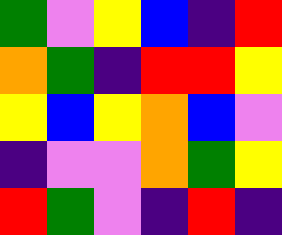[["green", "violet", "yellow", "blue", "indigo", "red"], ["orange", "green", "indigo", "red", "red", "yellow"], ["yellow", "blue", "yellow", "orange", "blue", "violet"], ["indigo", "violet", "violet", "orange", "green", "yellow"], ["red", "green", "violet", "indigo", "red", "indigo"]]